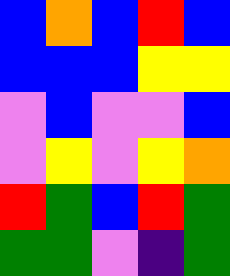[["blue", "orange", "blue", "red", "blue"], ["blue", "blue", "blue", "yellow", "yellow"], ["violet", "blue", "violet", "violet", "blue"], ["violet", "yellow", "violet", "yellow", "orange"], ["red", "green", "blue", "red", "green"], ["green", "green", "violet", "indigo", "green"]]